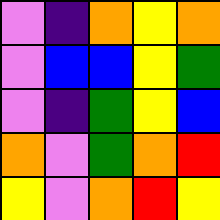[["violet", "indigo", "orange", "yellow", "orange"], ["violet", "blue", "blue", "yellow", "green"], ["violet", "indigo", "green", "yellow", "blue"], ["orange", "violet", "green", "orange", "red"], ["yellow", "violet", "orange", "red", "yellow"]]